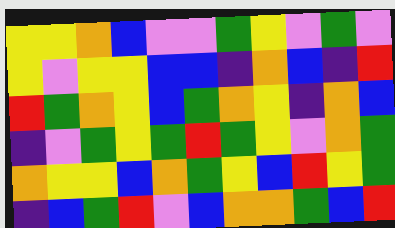[["yellow", "yellow", "orange", "blue", "violet", "violet", "green", "yellow", "violet", "green", "violet"], ["yellow", "violet", "yellow", "yellow", "blue", "blue", "indigo", "orange", "blue", "indigo", "red"], ["red", "green", "orange", "yellow", "blue", "green", "orange", "yellow", "indigo", "orange", "blue"], ["indigo", "violet", "green", "yellow", "green", "red", "green", "yellow", "violet", "orange", "green"], ["orange", "yellow", "yellow", "blue", "orange", "green", "yellow", "blue", "red", "yellow", "green"], ["indigo", "blue", "green", "red", "violet", "blue", "orange", "orange", "green", "blue", "red"]]